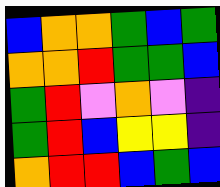[["blue", "orange", "orange", "green", "blue", "green"], ["orange", "orange", "red", "green", "green", "blue"], ["green", "red", "violet", "orange", "violet", "indigo"], ["green", "red", "blue", "yellow", "yellow", "indigo"], ["orange", "red", "red", "blue", "green", "blue"]]